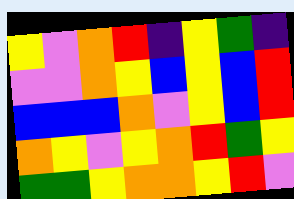[["yellow", "violet", "orange", "red", "indigo", "yellow", "green", "indigo"], ["violet", "violet", "orange", "yellow", "blue", "yellow", "blue", "red"], ["blue", "blue", "blue", "orange", "violet", "yellow", "blue", "red"], ["orange", "yellow", "violet", "yellow", "orange", "red", "green", "yellow"], ["green", "green", "yellow", "orange", "orange", "yellow", "red", "violet"]]